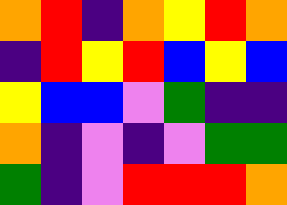[["orange", "red", "indigo", "orange", "yellow", "red", "orange"], ["indigo", "red", "yellow", "red", "blue", "yellow", "blue"], ["yellow", "blue", "blue", "violet", "green", "indigo", "indigo"], ["orange", "indigo", "violet", "indigo", "violet", "green", "green"], ["green", "indigo", "violet", "red", "red", "red", "orange"]]